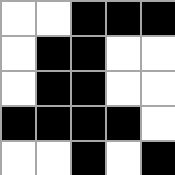[["white", "white", "black", "black", "black"], ["white", "black", "black", "white", "white"], ["white", "black", "black", "white", "white"], ["black", "black", "black", "black", "white"], ["white", "white", "black", "white", "black"]]